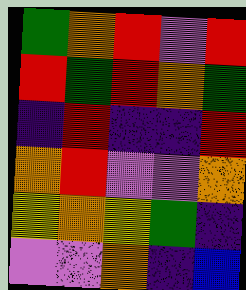[["green", "orange", "red", "violet", "red"], ["red", "green", "red", "orange", "green"], ["indigo", "red", "indigo", "indigo", "red"], ["orange", "red", "violet", "violet", "orange"], ["yellow", "orange", "yellow", "green", "indigo"], ["violet", "violet", "orange", "indigo", "blue"]]